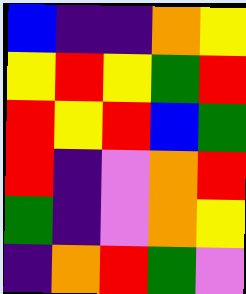[["blue", "indigo", "indigo", "orange", "yellow"], ["yellow", "red", "yellow", "green", "red"], ["red", "yellow", "red", "blue", "green"], ["red", "indigo", "violet", "orange", "red"], ["green", "indigo", "violet", "orange", "yellow"], ["indigo", "orange", "red", "green", "violet"]]